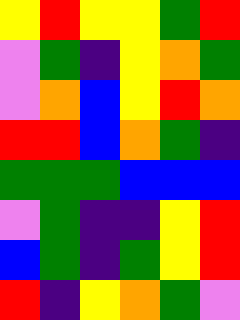[["yellow", "red", "yellow", "yellow", "green", "red"], ["violet", "green", "indigo", "yellow", "orange", "green"], ["violet", "orange", "blue", "yellow", "red", "orange"], ["red", "red", "blue", "orange", "green", "indigo"], ["green", "green", "green", "blue", "blue", "blue"], ["violet", "green", "indigo", "indigo", "yellow", "red"], ["blue", "green", "indigo", "green", "yellow", "red"], ["red", "indigo", "yellow", "orange", "green", "violet"]]